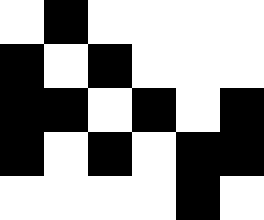[["white", "black", "white", "white", "white", "white"], ["black", "white", "black", "white", "white", "white"], ["black", "black", "white", "black", "white", "black"], ["black", "white", "black", "white", "black", "black"], ["white", "white", "white", "white", "black", "white"]]